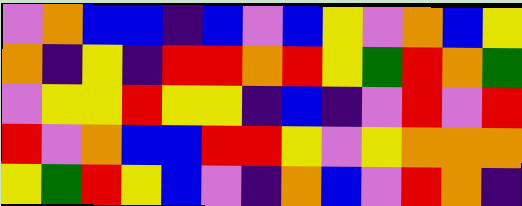[["violet", "orange", "blue", "blue", "indigo", "blue", "violet", "blue", "yellow", "violet", "orange", "blue", "yellow"], ["orange", "indigo", "yellow", "indigo", "red", "red", "orange", "red", "yellow", "green", "red", "orange", "green"], ["violet", "yellow", "yellow", "red", "yellow", "yellow", "indigo", "blue", "indigo", "violet", "red", "violet", "red"], ["red", "violet", "orange", "blue", "blue", "red", "red", "yellow", "violet", "yellow", "orange", "orange", "orange"], ["yellow", "green", "red", "yellow", "blue", "violet", "indigo", "orange", "blue", "violet", "red", "orange", "indigo"]]